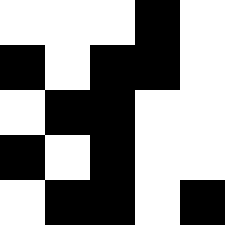[["white", "white", "white", "black", "white"], ["black", "white", "black", "black", "white"], ["white", "black", "black", "white", "white"], ["black", "white", "black", "white", "white"], ["white", "black", "black", "white", "black"]]